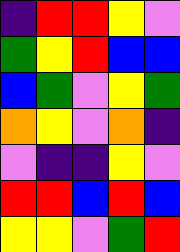[["indigo", "red", "red", "yellow", "violet"], ["green", "yellow", "red", "blue", "blue"], ["blue", "green", "violet", "yellow", "green"], ["orange", "yellow", "violet", "orange", "indigo"], ["violet", "indigo", "indigo", "yellow", "violet"], ["red", "red", "blue", "red", "blue"], ["yellow", "yellow", "violet", "green", "red"]]